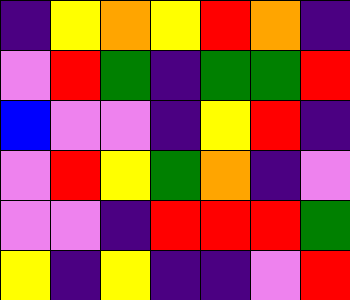[["indigo", "yellow", "orange", "yellow", "red", "orange", "indigo"], ["violet", "red", "green", "indigo", "green", "green", "red"], ["blue", "violet", "violet", "indigo", "yellow", "red", "indigo"], ["violet", "red", "yellow", "green", "orange", "indigo", "violet"], ["violet", "violet", "indigo", "red", "red", "red", "green"], ["yellow", "indigo", "yellow", "indigo", "indigo", "violet", "red"]]